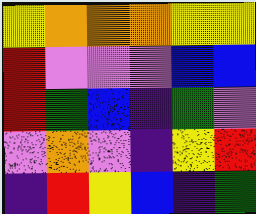[["yellow", "orange", "orange", "orange", "yellow", "yellow"], ["red", "violet", "violet", "violet", "blue", "blue"], ["red", "green", "blue", "indigo", "green", "violet"], ["violet", "orange", "violet", "indigo", "yellow", "red"], ["indigo", "red", "yellow", "blue", "indigo", "green"]]